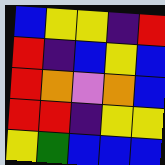[["blue", "yellow", "yellow", "indigo", "red"], ["red", "indigo", "blue", "yellow", "blue"], ["red", "orange", "violet", "orange", "blue"], ["red", "red", "indigo", "yellow", "yellow"], ["yellow", "green", "blue", "blue", "blue"]]